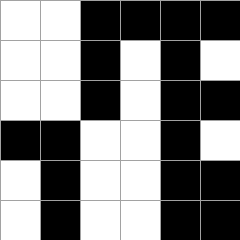[["white", "white", "black", "black", "black", "black"], ["white", "white", "black", "white", "black", "white"], ["white", "white", "black", "white", "black", "black"], ["black", "black", "white", "white", "black", "white"], ["white", "black", "white", "white", "black", "black"], ["white", "black", "white", "white", "black", "black"]]